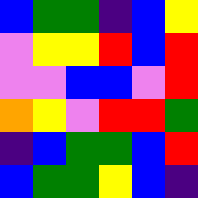[["blue", "green", "green", "indigo", "blue", "yellow"], ["violet", "yellow", "yellow", "red", "blue", "red"], ["violet", "violet", "blue", "blue", "violet", "red"], ["orange", "yellow", "violet", "red", "red", "green"], ["indigo", "blue", "green", "green", "blue", "red"], ["blue", "green", "green", "yellow", "blue", "indigo"]]